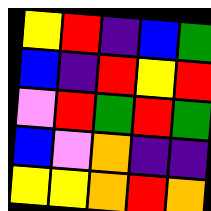[["yellow", "red", "indigo", "blue", "green"], ["blue", "indigo", "red", "yellow", "red"], ["violet", "red", "green", "red", "green"], ["blue", "violet", "orange", "indigo", "indigo"], ["yellow", "yellow", "orange", "red", "orange"]]